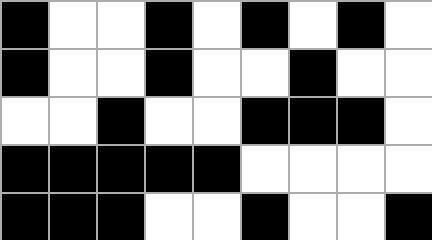[["black", "white", "white", "black", "white", "black", "white", "black", "white"], ["black", "white", "white", "black", "white", "white", "black", "white", "white"], ["white", "white", "black", "white", "white", "black", "black", "black", "white"], ["black", "black", "black", "black", "black", "white", "white", "white", "white"], ["black", "black", "black", "white", "white", "black", "white", "white", "black"]]